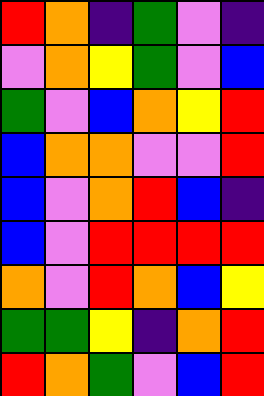[["red", "orange", "indigo", "green", "violet", "indigo"], ["violet", "orange", "yellow", "green", "violet", "blue"], ["green", "violet", "blue", "orange", "yellow", "red"], ["blue", "orange", "orange", "violet", "violet", "red"], ["blue", "violet", "orange", "red", "blue", "indigo"], ["blue", "violet", "red", "red", "red", "red"], ["orange", "violet", "red", "orange", "blue", "yellow"], ["green", "green", "yellow", "indigo", "orange", "red"], ["red", "orange", "green", "violet", "blue", "red"]]